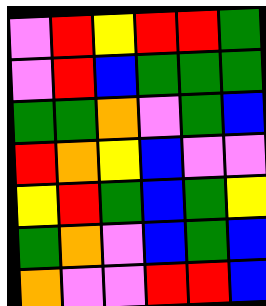[["violet", "red", "yellow", "red", "red", "green"], ["violet", "red", "blue", "green", "green", "green"], ["green", "green", "orange", "violet", "green", "blue"], ["red", "orange", "yellow", "blue", "violet", "violet"], ["yellow", "red", "green", "blue", "green", "yellow"], ["green", "orange", "violet", "blue", "green", "blue"], ["orange", "violet", "violet", "red", "red", "blue"]]